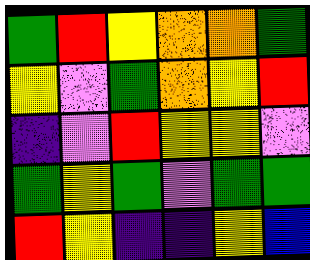[["green", "red", "yellow", "orange", "orange", "green"], ["yellow", "violet", "green", "orange", "yellow", "red"], ["indigo", "violet", "red", "yellow", "yellow", "violet"], ["green", "yellow", "green", "violet", "green", "green"], ["red", "yellow", "indigo", "indigo", "yellow", "blue"]]